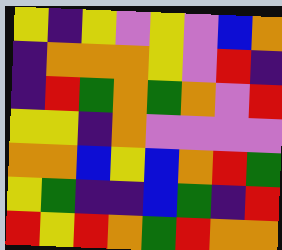[["yellow", "indigo", "yellow", "violet", "yellow", "violet", "blue", "orange"], ["indigo", "orange", "orange", "orange", "yellow", "violet", "red", "indigo"], ["indigo", "red", "green", "orange", "green", "orange", "violet", "red"], ["yellow", "yellow", "indigo", "orange", "violet", "violet", "violet", "violet"], ["orange", "orange", "blue", "yellow", "blue", "orange", "red", "green"], ["yellow", "green", "indigo", "indigo", "blue", "green", "indigo", "red"], ["red", "yellow", "red", "orange", "green", "red", "orange", "orange"]]